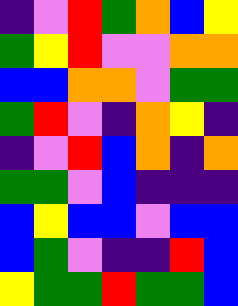[["indigo", "violet", "red", "green", "orange", "blue", "yellow"], ["green", "yellow", "red", "violet", "violet", "orange", "orange"], ["blue", "blue", "orange", "orange", "violet", "green", "green"], ["green", "red", "violet", "indigo", "orange", "yellow", "indigo"], ["indigo", "violet", "red", "blue", "orange", "indigo", "orange"], ["green", "green", "violet", "blue", "indigo", "indigo", "indigo"], ["blue", "yellow", "blue", "blue", "violet", "blue", "blue"], ["blue", "green", "violet", "indigo", "indigo", "red", "blue"], ["yellow", "green", "green", "red", "green", "green", "blue"]]